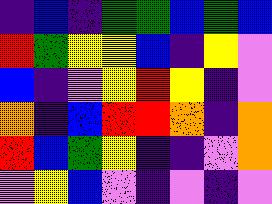[["indigo", "blue", "indigo", "green", "green", "blue", "green", "blue"], ["red", "green", "yellow", "yellow", "blue", "indigo", "yellow", "violet"], ["blue", "indigo", "violet", "yellow", "red", "yellow", "indigo", "violet"], ["orange", "indigo", "blue", "red", "red", "orange", "indigo", "orange"], ["red", "blue", "green", "yellow", "indigo", "indigo", "violet", "orange"], ["violet", "yellow", "blue", "violet", "indigo", "violet", "indigo", "violet"]]